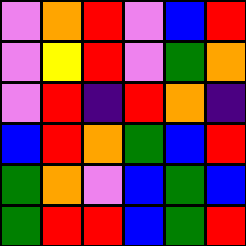[["violet", "orange", "red", "violet", "blue", "red"], ["violet", "yellow", "red", "violet", "green", "orange"], ["violet", "red", "indigo", "red", "orange", "indigo"], ["blue", "red", "orange", "green", "blue", "red"], ["green", "orange", "violet", "blue", "green", "blue"], ["green", "red", "red", "blue", "green", "red"]]